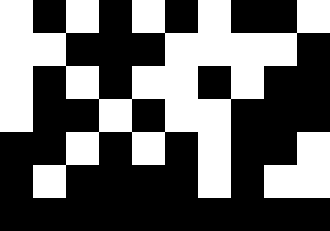[["white", "black", "white", "black", "white", "black", "white", "black", "black", "white"], ["white", "white", "black", "black", "black", "white", "white", "white", "white", "black"], ["white", "black", "white", "black", "white", "white", "black", "white", "black", "black"], ["white", "black", "black", "white", "black", "white", "white", "black", "black", "black"], ["black", "black", "white", "black", "white", "black", "white", "black", "black", "white"], ["black", "white", "black", "black", "black", "black", "white", "black", "white", "white"], ["black", "black", "black", "black", "black", "black", "black", "black", "black", "black"]]